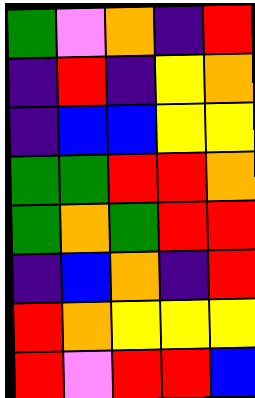[["green", "violet", "orange", "indigo", "red"], ["indigo", "red", "indigo", "yellow", "orange"], ["indigo", "blue", "blue", "yellow", "yellow"], ["green", "green", "red", "red", "orange"], ["green", "orange", "green", "red", "red"], ["indigo", "blue", "orange", "indigo", "red"], ["red", "orange", "yellow", "yellow", "yellow"], ["red", "violet", "red", "red", "blue"]]